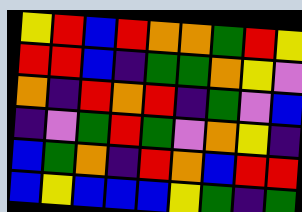[["yellow", "red", "blue", "red", "orange", "orange", "green", "red", "yellow"], ["red", "red", "blue", "indigo", "green", "green", "orange", "yellow", "violet"], ["orange", "indigo", "red", "orange", "red", "indigo", "green", "violet", "blue"], ["indigo", "violet", "green", "red", "green", "violet", "orange", "yellow", "indigo"], ["blue", "green", "orange", "indigo", "red", "orange", "blue", "red", "red"], ["blue", "yellow", "blue", "blue", "blue", "yellow", "green", "indigo", "green"]]